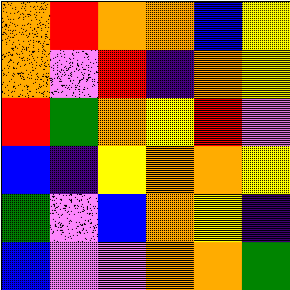[["orange", "red", "orange", "orange", "blue", "yellow"], ["orange", "violet", "red", "indigo", "orange", "yellow"], ["red", "green", "orange", "yellow", "red", "violet"], ["blue", "indigo", "yellow", "orange", "orange", "yellow"], ["green", "violet", "blue", "orange", "yellow", "indigo"], ["blue", "violet", "violet", "orange", "orange", "green"]]